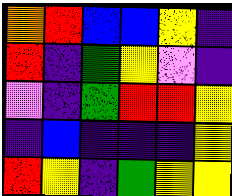[["orange", "red", "blue", "blue", "yellow", "indigo"], ["red", "indigo", "green", "yellow", "violet", "indigo"], ["violet", "indigo", "green", "red", "red", "yellow"], ["indigo", "blue", "indigo", "indigo", "indigo", "yellow"], ["red", "yellow", "indigo", "green", "yellow", "yellow"]]